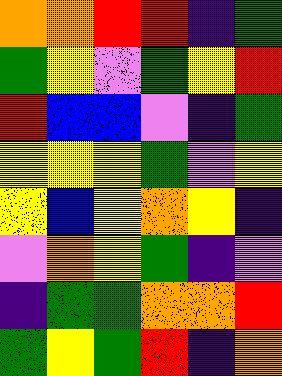[["orange", "orange", "red", "red", "indigo", "green"], ["green", "yellow", "violet", "green", "yellow", "red"], ["red", "blue", "blue", "violet", "indigo", "green"], ["yellow", "yellow", "yellow", "green", "violet", "yellow"], ["yellow", "blue", "yellow", "orange", "yellow", "indigo"], ["violet", "orange", "yellow", "green", "indigo", "violet"], ["indigo", "green", "green", "orange", "orange", "red"], ["green", "yellow", "green", "red", "indigo", "orange"]]